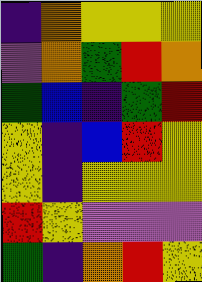[["indigo", "orange", "yellow", "yellow", "yellow"], ["violet", "orange", "green", "red", "orange"], ["green", "blue", "indigo", "green", "red"], ["yellow", "indigo", "blue", "red", "yellow"], ["yellow", "indigo", "yellow", "yellow", "yellow"], ["red", "yellow", "violet", "violet", "violet"], ["green", "indigo", "orange", "red", "yellow"]]